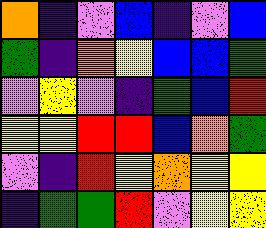[["orange", "indigo", "violet", "blue", "indigo", "violet", "blue"], ["green", "indigo", "orange", "yellow", "blue", "blue", "green"], ["violet", "yellow", "violet", "indigo", "green", "blue", "red"], ["yellow", "yellow", "red", "red", "blue", "orange", "green"], ["violet", "indigo", "red", "yellow", "orange", "yellow", "yellow"], ["indigo", "green", "green", "red", "violet", "yellow", "yellow"]]